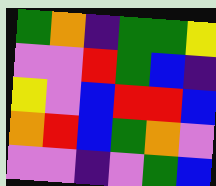[["green", "orange", "indigo", "green", "green", "yellow"], ["violet", "violet", "red", "green", "blue", "indigo"], ["yellow", "violet", "blue", "red", "red", "blue"], ["orange", "red", "blue", "green", "orange", "violet"], ["violet", "violet", "indigo", "violet", "green", "blue"]]